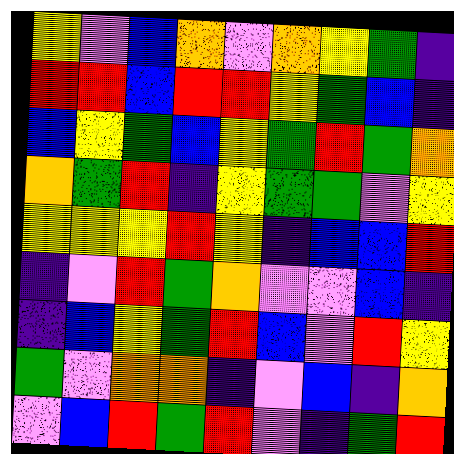[["yellow", "violet", "blue", "orange", "violet", "orange", "yellow", "green", "indigo"], ["red", "red", "blue", "red", "red", "yellow", "green", "blue", "indigo"], ["blue", "yellow", "green", "blue", "yellow", "green", "red", "green", "orange"], ["orange", "green", "red", "indigo", "yellow", "green", "green", "violet", "yellow"], ["yellow", "yellow", "yellow", "red", "yellow", "indigo", "blue", "blue", "red"], ["indigo", "violet", "red", "green", "orange", "violet", "violet", "blue", "indigo"], ["indigo", "blue", "yellow", "green", "red", "blue", "violet", "red", "yellow"], ["green", "violet", "orange", "orange", "indigo", "violet", "blue", "indigo", "orange"], ["violet", "blue", "red", "green", "red", "violet", "indigo", "green", "red"]]